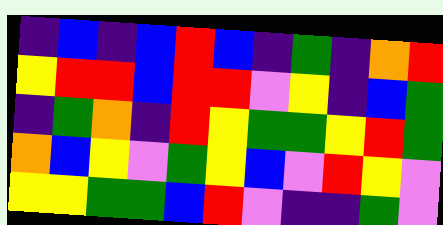[["indigo", "blue", "indigo", "blue", "red", "blue", "indigo", "green", "indigo", "orange", "red"], ["yellow", "red", "red", "blue", "red", "red", "violet", "yellow", "indigo", "blue", "green"], ["indigo", "green", "orange", "indigo", "red", "yellow", "green", "green", "yellow", "red", "green"], ["orange", "blue", "yellow", "violet", "green", "yellow", "blue", "violet", "red", "yellow", "violet"], ["yellow", "yellow", "green", "green", "blue", "red", "violet", "indigo", "indigo", "green", "violet"]]